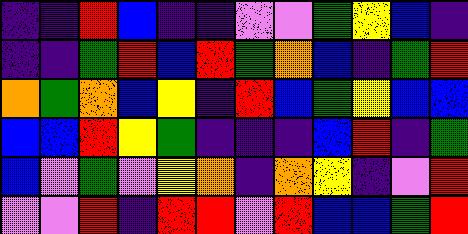[["indigo", "indigo", "red", "blue", "indigo", "indigo", "violet", "violet", "green", "yellow", "blue", "indigo"], ["indigo", "indigo", "green", "red", "blue", "red", "green", "orange", "blue", "indigo", "green", "red"], ["orange", "green", "orange", "blue", "yellow", "indigo", "red", "blue", "green", "yellow", "blue", "blue"], ["blue", "blue", "red", "yellow", "green", "indigo", "indigo", "indigo", "blue", "red", "indigo", "green"], ["blue", "violet", "green", "violet", "yellow", "orange", "indigo", "orange", "yellow", "indigo", "violet", "red"], ["violet", "violet", "red", "indigo", "red", "red", "violet", "red", "blue", "blue", "green", "red"]]